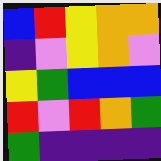[["blue", "red", "yellow", "orange", "orange"], ["indigo", "violet", "yellow", "orange", "violet"], ["yellow", "green", "blue", "blue", "blue"], ["red", "violet", "red", "orange", "green"], ["green", "indigo", "indigo", "indigo", "indigo"]]